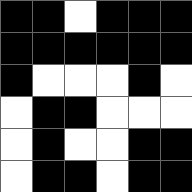[["black", "black", "white", "black", "black", "black"], ["black", "black", "black", "black", "black", "black"], ["black", "white", "white", "white", "black", "white"], ["white", "black", "black", "white", "white", "white"], ["white", "black", "white", "white", "black", "black"], ["white", "black", "black", "white", "black", "black"]]